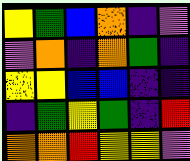[["yellow", "green", "blue", "orange", "indigo", "violet"], ["violet", "orange", "indigo", "orange", "green", "indigo"], ["yellow", "yellow", "blue", "blue", "indigo", "indigo"], ["indigo", "green", "yellow", "green", "indigo", "red"], ["orange", "orange", "red", "yellow", "yellow", "violet"]]